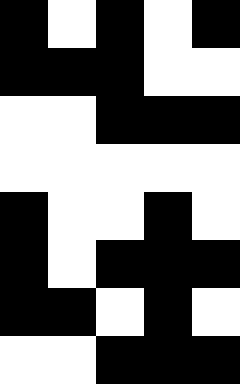[["black", "white", "black", "white", "black"], ["black", "black", "black", "white", "white"], ["white", "white", "black", "black", "black"], ["white", "white", "white", "white", "white"], ["black", "white", "white", "black", "white"], ["black", "white", "black", "black", "black"], ["black", "black", "white", "black", "white"], ["white", "white", "black", "black", "black"]]